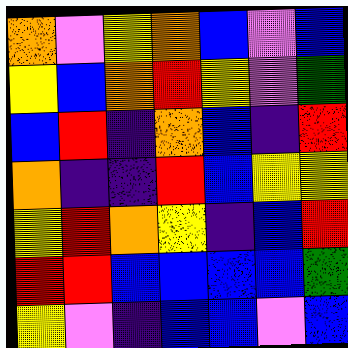[["orange", "violet", "yellow", "orange", "blue", "violet", "blue"], ["yellow", "blue", "orange", "red", "yellow", "violet", "green"], ["blue", "red", "indigo", "orange", "blue", "indigo", "red"], ["orange", "indigo", "indigo", "red", "blue", "yellow", "yellow"], ["yellow", "red", "orange", "yellow", "indigo", "blue", "red"], ["red", "red", "blue", "blue", "blue", "blue", "green"], ["yellow", "violet", "indigo", "blue", "blue", "violet", "blue"]]